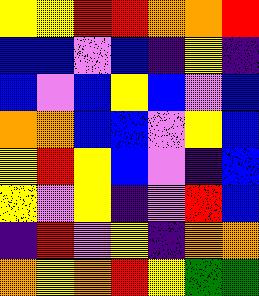[["yellow", "yellow", "red", "red", "orange", "orange", "red"], ["blue", "blue", "violet", "blue", "indigo", "yellow", "indigo"], ["blue", "violet", "blue", "yellow", "blue", "violet", "blue"], ["orange", "orange", "blue", "blue", "violet", "yellow", "blue"], ["yellow", "red", "yellow", "blue", "violet", "indigo", "blue"], ["yellow", "violet", "yellow", "indigo", "violet", "red", "blue"], ["indigo", "red", "violet", "yellow", "indigo", "orange", "orange"], ["orange", "yellow", "orange", "red", "yellow", "green", "green"]]